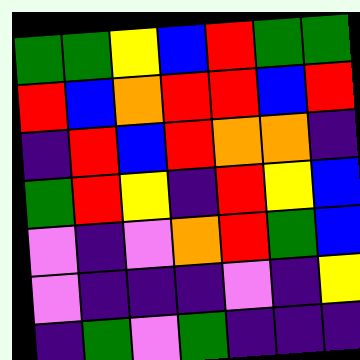[["green", "green", "yellow", "blue", "red", "green", "green"], ["red", "blue", "orange", "red", "red", "blue", "red"], ["indigo", "red", "blue", "red", "orange", "orange", "indigo"], ["green", "red", "yellow", "indigo", "red", "yellow", "blue"], ["violet", "indigo", "violet", "orange", "red", "green", "blue"], ["violet", "indigo", "indigo", "indigo", "violet", "indigo", "yellow"], ["indigo", "green", "violet", "green", "indigo", "indigo", "indigo"]]